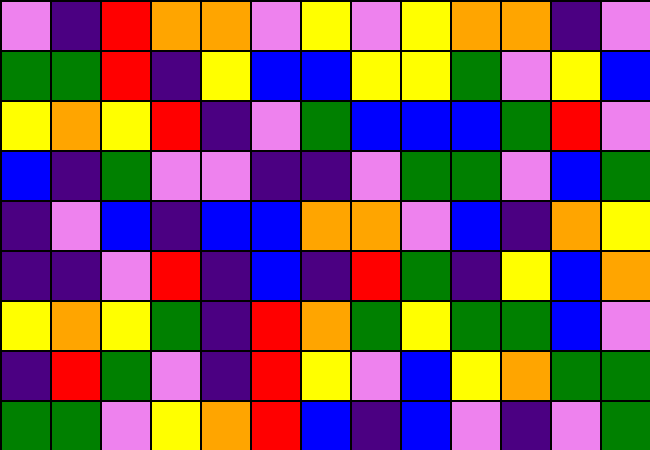[["violet", "indigo", "red", "orange", "orange", "violet", "yellow", "violet", "yellow", "orange", "orange", "indigo", "violet"], ["green", "green", "red", "indigo", "yellow", "blue", "blue", "yellow", "yellow", "green", "violet", "yellow", "blue"], ["yellow", "orange", "yellow", "red", "indigo", "violet", "green", "blue", "blue", "blue", "green", "red", "violet"], ["blue", "indigo", "green", "violet", "violet", "indigo", "indigo", "violet", "green", "green", "violet", "blue", "green"], ["indigo", "violet", "blue", "indigo", "blue", "blue", "orange", "orange", "violet", "blue", "indigo", "orange", "yellow"], ["indigo", "indigo", "violet", "red", "indigo", "blue", "indigo", "red", "green", "indigo", "yellow", "blue", "orange"], ["yellow", "orange", "yellow", "green", "indigo", "red", "orange", "green", "yellow", "green", "green", "blue", "violet"], ["indigo", "red", "green", "violet", "indigo", "red", "yellow", "violet", "blue", "yellow", "orange", "green", "green"], ["green", "green", "violet", "yellow", "orange", "red", "blue", "indigo", "blue", "violet", "indigo", "violet", "green"]]